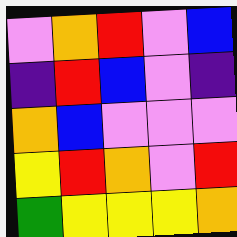[["violet", "orange", "red", "violet", "blue"], ["indigo", "red", "blue", "violet", "indigo"], ["orange", "blue", "violet", "violet", "violet"], ["yellow", "red", "orange", "violet", "red"], ["green", "yellow", "yellow", "yellow", "orange"]]